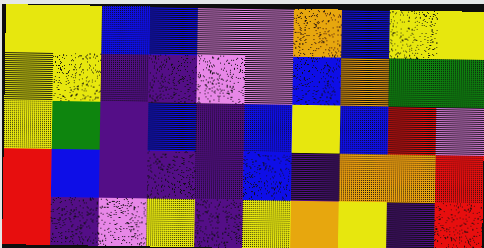[["yellow", "yellow", "blue", "blue", "violet", "violet", "orange", "blue", "yellow", "yellow"], ["yellow", "yellow", "indigo", "indigo", "violet", "violet", "blue", "orange", "green", "green"], ["yellow", "green", "indigo", "blue", "indigo", "blue", "yellow", "blue", "red", "violet"], ["red", "blue", "indigo", "indigo", "indigo", "blue", "indigo", "orange", "orange", "red"], ["red", "indigo", "violet", "yellow", "indigo", "yellow", "orange", "yellow", "indigo", "red"]]